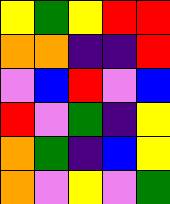[["yellow", "green", "yellow", "red", "red"], ["orange", "orange", "indigo", "indigo", "red"], ["violet", "blue", "red", "violet", "blue"], ["red", "violet", "green", "indigo", "yellow"], ["orange", "green", "indigo", "blue", "yellow"], ["orange", "violet", "yellow", "violet", "green"]]